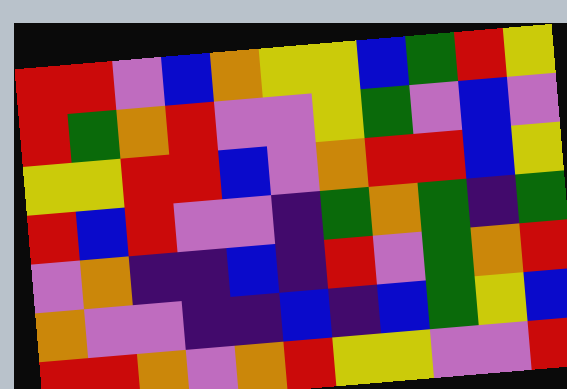[["red", "red", "violet", "blue", "orange", "yellow", "yellow", "blue", "green", "red", "yellow"], ["red", "green", "orange", "red", "violet", "violet", "yellow", "green", "violet", "blue", "violet"], ["yellow", "yellow", "red", "red", "blue", "violet", "orange", "red", "red", "blue", "yellow"], ["red", "blue", "red", "violet", "violet", "indigo", "green", "orange", "green", "indigo", "green"], ["violet", "orange", "indigo", "indigo", "blue", "indigo", "red", "violet", "green", "orange", "red"], ["orange", "violet", "violet", "indigo", "indigo", "blue", "indigo", "blue", "green", "yellow", "blue"], ["red", "red", "orange", "violet", "orange", "red", "yellow", "yellow", "violet", "violet", "red"]]